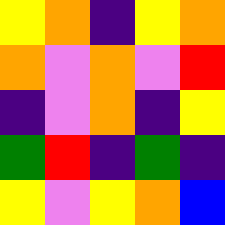[["yellow", "orange", "indigo", "yellow", "orange"], ["orange", "violet", "orange", "violet", "red"], ["indigo", "violet", "orange", "indigo", "yellow"], ["green", "red", "indigo", "green", "indigo"], ["yellow", "violet", "yellow", "orange", "blue"]]